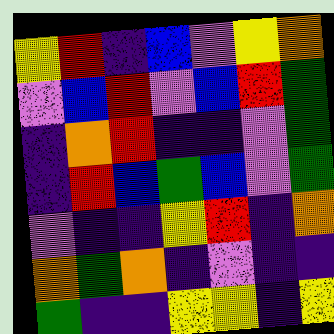[["yellow", "red", "indigo", "blue", "violet", "yellow", "orange"], ["violet", "blue", "red", "violet", "blue", "red", "green"], ["indigo", "orange", "red", "indigo", "indigo", "violet", "green"], ["indigo", "red", "blue", "green", "blue", "violet", "green"], ["violet", "indigo", "indigo", "yellow", "red", "indigo", "orange"], ["orange", "green", "orange", "indigo", "violet", "indigo", "indigo"], ["green", "indigo", "indigo", "yellow", "yellow", "indigo", "yellow"]]